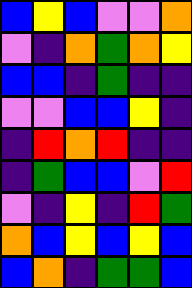[["blue", "yellow", "blue", "violet", "violet", "orange"], ["violet", "indigo", "orange", "green", "orange", "yellow"], ["blue", "blue", "indigo", "green", "indigo", "indigo"], ["violet", "violet", "blue", "blue", "yellow", "indigo"], ["indigo", "red", "orange", "red", "indigo", "indigo"], ["indigo", "green", "blue", "blue", "violet", "red"], ["violet", "indigo", "yellow", "indigo", "red", "green"], ["orange", "blue", "yellow", "blue", "yellow", "blue"], ["blue", "orange", "indigo", "green", "green", "blue"]]